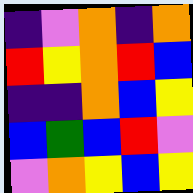[["indigo", "violet", "orange", "indigo", "orange"], ["red", "yellow", "orange", "red", "blue"], ["indigo", "indigo", "orange", "blue", "yellow"], ["blue", "green", "blue", "red", "violet"], ["violet", "orange", "yellow", "blue", "yellow"]]